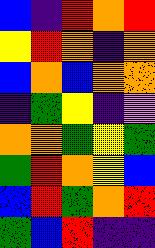[["blue", "indigo", "red", "orange", "red"], ["yellow", "red", "orange", "indigo", "orange"], ["blue", "orange", "blue", "orange", "orange"], ["indigo", "green", "yellow", "indigo", "violet"], ["orange", "orange", "green", "yellow", "green"], ["green", "red", "orange", "yellow", "blue"], ["blue", "red", "green", "orange", "red"], ["green", "blue", "red", "indigo", "indigo"]]